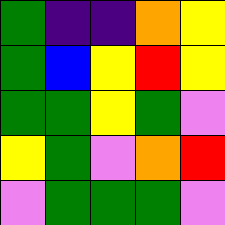[["green", "indigo", "indigo", "orange", "yellow"], ["green", "blue", "yellow", "red", "yellow"], ["green", "green", "yellow", "green", "violet"], ["yellow", "green", "violet", "orange", "red"], ["violet", "green", "green", "green", "violet"]]